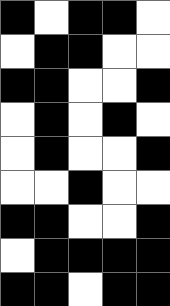[["black", "white", "black", "black", "white"], ["white", "black", "black", "white", "white"], ["black", "black", "white", "white", "black"], ["white", "black", "white", "black", "white"], ["white", "black", "white", "white", "black"], ["white", "white", "black", "white", "white"], ["black", "black", "white", "white", "black"], ["white", "black", "black", "black", "black"], ["black", "black", "white", "black", "black"]]